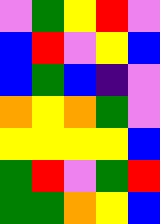[["violet", "green", "yellow", "red", "violet"], ["blue", "red", "violet", "yellow", "blue"], ["blue", "green", "blue", "indigo", "violet"], ["orange", "yellow", "orange", "green", "violet"], ["yellow", "yellow", "yellow", "yellow", "blue"], ["green", "red", "violet", "green", "red"], ["green", "green", "orange", "yellow", "blue"]]